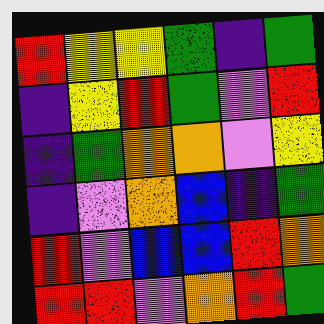[["red", "yellow", "yellow", "green", "indigo", "green"], ["indigo", "yellow", "red", "green", "violet", "red"], ["indigo", "green", "orange", "orange", "violet", "yellow"], ["indigo", "violet", "orange", "blue", "indigo", "green"], ["red", "violet", "blue", "blue", "red", "orange"], ["red", "red", "violet", "orange", "red", "green"]]